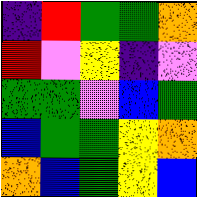[["indigo", "red", "green", "green", "orange"], ["red", "violet", "yellow", "indigo", "violet"], ["green", "green", "violet", "blue", "green"], ["blue", "green", "green", "yellow", "orange"], ["orange", "blue", "green", "yellow", "blue"]]